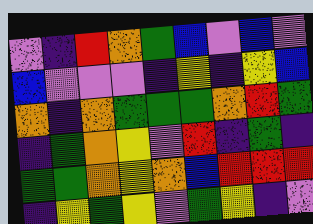[["violet", "indigo", "red", "orange", "green", "blue", "violet", "blue", "violet"], ["blue", "violet", "violet", "violet", "indigo", "yellow", "indigo", "yellow", "blue"], ["orange", "indigo", "orange", "green", "green", "green", "orange", "red", "green"], ["indigo", "green", "orange", "yellow", "violet", "red", "indigo", "green", "indigo"], ["green", "green", "orange", "yellow", "orange", "blue", "red", "red", "red"], ["indigo", "yellow", "green", "yellow", "violet", "green", "yellow", "indigo", "violet"]]